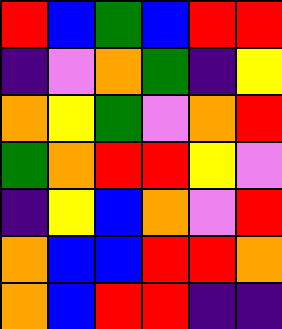[["red", "blue", "green", "blue", "red", "red"], ["indigo", "violet", "orange", "green", "indigo", "yellow"], ["orange", "yellow", "green", "violet", "orange", "red"], ["green", "orange", "red", "red", "yellow", "violet"], ["indigo", "yellow", "blue", "orange", "violet", "red"], ["orange", "blue", "blue", "red", "red", "orange"], ["orange", "blue", "red", "red", "indigo", "indigo"]]